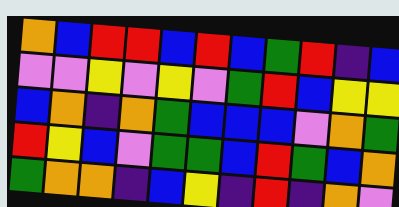[["orange", "blue", "red", "red", "blue", "red", "blue", "green", "red", "indigo", "blue"], ["violet", "violet", "yellow", "violet", "yellow", "violet", "green", "red", "blue", "yellow", "yellow"], ["blue", "orange", "indigo", "orange", "green", "blue", "blue", "blue", "violet", "orange", "green"], ["red", "yellow", "blue", "violet", "green", "green", "blue", "red", "green", "blue", "orange"], ["green", "orange", "orange", "indigo", "blue", "yellow", "indigo", "red", "indigo", "orange", "violet"]]